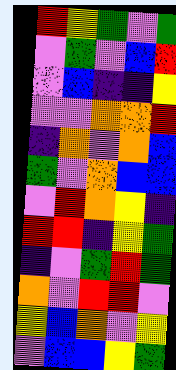[["red", "yellow", "green", "violet", "green"], ["violet", "green", "violet", "blue", "red"], ["violet", "blue", "indigo", "indigo", "yellow"], ["violet", "violet", "orange", "orange", "red"], ["indigo", "orange", "violet", "orange", "blue"], ["green", "violet", "orange", "blue", "blue"], ["violet", "red", "orange", "yellow", "indigo"], ["red", "red", "indigo", "yellow", "green"], ["indigo", "violet", "green", "red", "green"], ["orange", "violet", "red", "red", "violet"], ["yellow", "blue", "orange", "violet", "yellow"], ["violet", "blue", "blue", "yellow", "green"]]